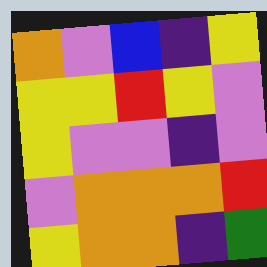[["orange", "violet", "blue", "indigo", "yellow"], ["yellow", "yellow", "red", "yellow", "violet"], ["yellow", "violet", "violet", "indigo", "violet"], ["violet", "orange", "orange", "orange", "red"], ["yellow", "orange", "orange", "indigo", "green"]]